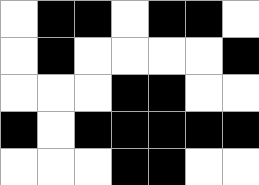[["white", "black", "black", "white", "black", "black", "white"], ["white", "black", "white", "white", "white", "white", "black"], ["white", "white", "white", "black", "black", "white", "white"], ["black", "white", "black", "black", "black", "black", "black"], ["white", "white", "white", "black", "black", "white", "white"]]